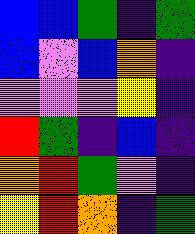[["blue", "blue", "green", "indigo", "green"], ["blue", "violet", "blue", "orange", "indigo"], ["violet", "violet", "violet", "yellow", "indigo"], ["red", "green", "indigo", "blue", "indigo"], ["orange", "red", "green", "violet", "indigo"], ["yellow", "red", "orange", "indigo", "green"]]